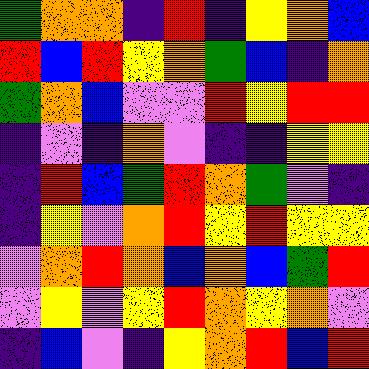[["green", "orange", "orange", "indigo", "red", "indigo", "yellow", "orange", "blue"], ["red", "blue", "red", "yellow", "orange", "green", "blue", "indigo", "orange"], ["green", "orange", "blue", "violet", "violet", "red", "yellow", "red", "red"], ["indigo", "violet", "indigo", "orange", "violet", "indigo", "indigo", "yellow", "yellow"], ["indigo", "red", "blue", "green", "red", "orange", "green", "violet", "indigo"], ["indigo", "yellow", "violet", "orange", "red", "yellow", "red", "yellow", "yellow"], ["violet", "orange", "red", "orange", "blue", "orange", "blue", "green", "red"], ["violet", "yellow", "violet", "yellow", "red", "orange", "yellow", "orange", "violet"], ["indigo", "blue", "violet", "indigo", "yellow", "orange", "red", "blue", "red"]]